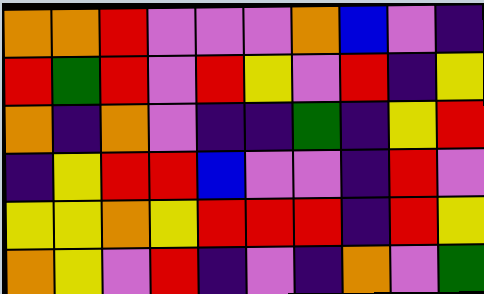[["orange", "orange", "red", "violet", "violet", "violet", "orange", "blue", "violet", "indigo"], ["red", "green", "red", "violet", "red", "yellow", "violet", "red", "indigo", "yellow"], ["orange", "indigo", "orange", "violet", "indigo", "indigo", "green", "indigo", "yellow", "red"], ["indigo", "yellow", "red", "red", "blue", "violet", "violet", "indigo", "red", "violet"], ["yellow", "yellow", "orange", "yellow", "red", "red", "red", "indigo", "red", "yellow"], ["orange", "yellow", "violet", "red", "indigo", "violet", "indigo", "orange", "violet", "green"]]